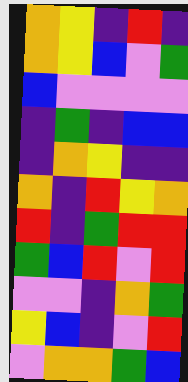[["orange", "yellow", "indigo", "red", "indigo"], ["orange", "yellow", "blue", "violet", "green"], ["blue", "violet", "violet", "violet", "violet"], ["indigo", "green", "indigo", "blue", "blue"], ["indigo", "orange", "yellow", "indigo", "indigo"], ["orange", "indigo", "red", "yellow", "orange"], ["red", "indigo", "green", "red", "red"], ["green", "blue", "red", "violet", "red"], ["violet", "violet", "indigo", "orange", "green"], ["yellow", "blue", "indigo", "violet", "red"], ["violet", "orange", "orange", "green", "blue"]]